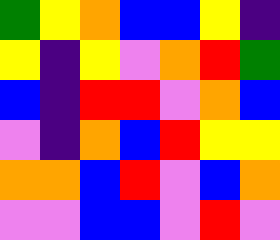[["green", "yellow", "orange", "blue", "blue", "yellow", "indigo"], ["yellow", "indigo", "yellow", "violet", "orange", "red", "green"], ["blue", "indigo", "red", "red", "violet", "orange", "blue"], ["violet", "indigo", "orange", "blue", "red", "yellow", "yellow"], ["orange", "orange", "blue", "red", "violet", "blue", "orange"], ["violet", "violet", "blue", "blue", "violet", "red", "violet"]]